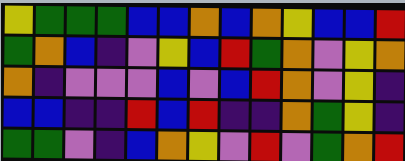[["yellow", "green", "green", "green", "blue", "blue", "orange", "blue", "orange", "yellow", "blue", "blue", "red"], ["green", "orange", "blue", "indigo", "violet", "yellow", "blue", "red", "green", "orange", "violet", "yellow", "orange"], ["orange", "indigo", "violet", "violet", "violet", "blue", "violet", "blue", "red", "orange", "violet", "yellow", "indigo"], ["blue", "blue", "indigo", "indigo", "red", "blue", "red", "indigo", "indigo", "orange", "green", "yellow", "indigo"], ["green", "green", "violet", "indigo", "blue", "orange", "yellow", "violet", "red", "violet", "green", "orange", "red"]]